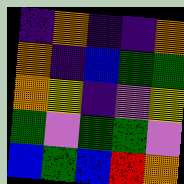[["indigo", "orange", "indigo", "indigo", "orange"], ["orange", "indigo", "blue", "green", "green"], ["orange", "yellow", "indigo", "violet", "yellow"], ["green", "violet", "green", "green", "violet"], ["blue", "green", "blue", "red", "orange"]]